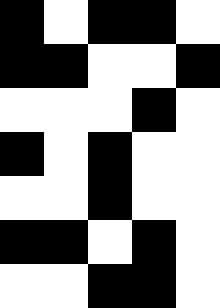[["black", "white", "black", "black", "white"], ["black", "black", "white", "white", "black"], ["white", "white", "white", "black", "white"], ["black", "white", "black", "white", "white"], ["white", "white", "black", "white", "white"], ["black", "black", "white", "black", "white"], ["white", "white", "black", "black", "white"]]